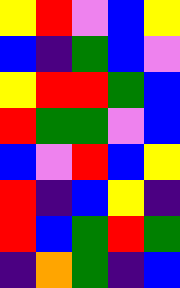[["yellow", "red", "violet", "blue", "yellow"], ["blue", "indigo", "green", "blue", "violet"], ["yellow", "red", "red", "green", "blue"], ["red", "green", "green", "violet", "blue"], ["blue", "violet", "red", "blue", "yellow"], ["red", "indigo", "blue", "yellow", "indigo"], ["red", "blue", "green", "red", "green"], ["indigo", "orange", "green", "indigo", "blue"]]